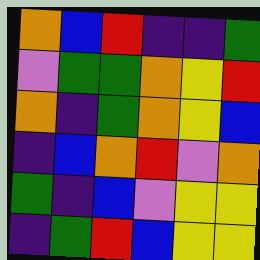[["orange", "blue", "red", "indigo", "indigo", "green"], ["violet", "green", "green", "orange", "yellow", "red"], ["orange", "indigo", "green", "orange", "yellow", "blue"], ["indigo", "blue", "orange", "red", "violet", "orange"], ["green", "indigo", "blue", "violet", "yellow", "yellow"], ["indigo", "green", "red", "blue", "yellow", "yellow"]]